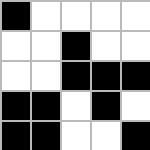[["black", "white", "white", "white", "white"], ["white", "white", "black", "white", "white"], ["white", "white", "black", "black", "black"], ["black", "black", "white", "black", "white"], ["black", "black", "white", "white", "black"]]